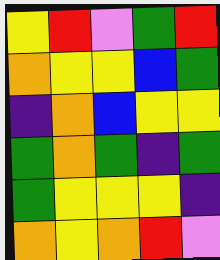[["yellow", "red", "violet", "green", "red"], ["orange", "yellow", "yellow", "blue", "green"], ["indigo", "orange", "blue", "yellow", "yellow"], ["green", "orange", "green", "indigo", "green"], ["green", "yellow", "yellow", "yellow", "indigo"], ["orange", "yellow", "orange", "red", "violet"]]